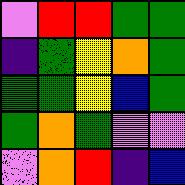[["violet", "red", "red", "green", "green"], ["indigo", "green", "yellow", "orange", "green"], ["green", "green", "yellow", "blue", "green"], ["green", "orange", "green", "violet", "violet"], ["violet", "orange", "red", "indigo", "blue"]]